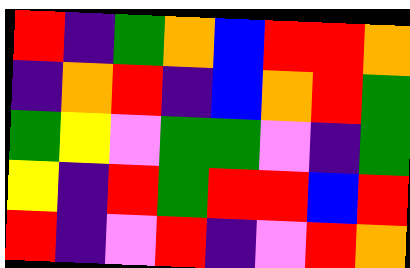[["red", "indigo", "green", "orange", "blue", "red", "red", "orange"], ["indigo", "orange", "red", "indigo", "blue", "orange", "red", "green"], ["green", "yellow", "violet", "green", "green", "violet", "indigo", "green"], ["yellow", "indigo", "red", "green", "red", "red", "blue", "red"], ["red", "indigo", "violet", "red", "indigo", "violet", "red", "orange"]]